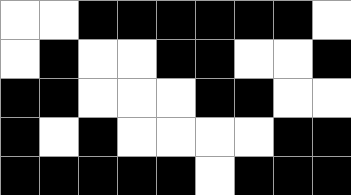[["white", "white", "black", "black", "black", "black", "black", "black", "white"], ["white", "black", "white", "white", "black", "black", "white", "white", "black"], ["black", "black", "white", "white", "white", "black", "black", "white", "white"], ["black", "white", "black", "white", "white", "white", "white", "black", "black"], ["black", "black", "black", "black", "black", "white", "black", "black", "black"]]